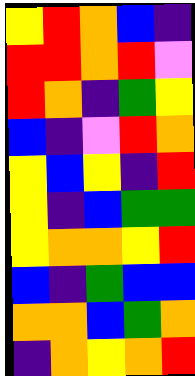[["yellow", "red", "orange", "blue", "indigo"], ["red", "red", "orange", "red", "violet"], ["red", "orange", "indigo", "green", "yellow"], ["blue", "indigo", "violet", "red", "orange"], ["yellow", "blue", "yellow", "indigo", "red"], ["yellow", "indigo", "blue", "green", "green"], ["yellow", "orange", "orange", "yellow", "red"], ["blue", "indigo", "green", "blue", "blue"], ["orange", "orange", "blue", "green", "orange"], ["indigo", "orange", "yellow", "orange", "red"]]